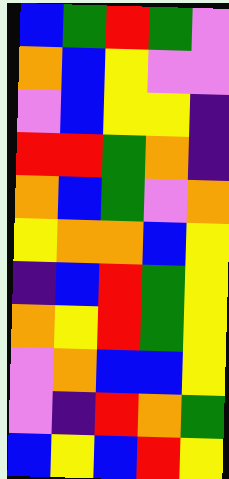[["blue", "green", "red", "green", "violet"], ["orange", "blue", "yellow", "violet", "violet"], ["violet", "blue", "yellow", "yellow", "indigo"], ["red", "red", "green", "orange", "indigo"], ["orange", "blue", "green", "violet", "orange"], ["yellow", "orange", "orange", "blue", "yellow"], ["indigo", "blue", "red", "green", "yellow"], ["orange", "yellow", "red", "green", "yellow"], ["violet", "orange", "blue", "blue", "yellow"], ["violet", "indigo", "red", "orange", "green"], ["blue", "yellow", "blue", "red", "yellow"]]